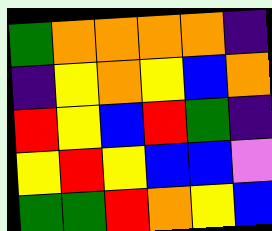[["green", "orange", "orange", "orange", "orange", "indigo"], ["indigo", "yellow", "orange", "yellow", "blue", "orange"], ["red", "yellow", "blue", "red", "green", "indigo"], ["yellow", "red", "yellow", "blue", "blue", "violet"], ["green", "green", "red", "orange", "yellow", "blue"]]